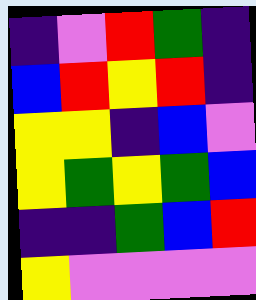[["indigo", "violet", "red", "green", "indigo"], ["blue", "red", "yellow", "red", "indigo"], ["yellow", "yellow", "indigo", "blue", "violet"], ["yellow", "green", "yellow", "green", "blue"], ["indigo", "indigo", "green", "blue", "red"], ["yellow", "violet", "violet", "violet", "violet"]]